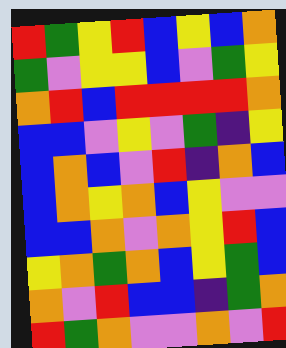[["red", "green", "yellow", "red", "blue", "yellow", "blue", "orange"], ["green", "violet", "yellow", "yellow", "blue", "violet", "green", "yellow"], ["orange", "red", "blue", "red", "red", "red", "red", "orange"], ["blue", "blue", "violet", "yellow", "violet", "green", "indigo", "yellow"], ["blue", "orange", "blue", "violet", "red", "indigo", "orange", "blue"], ["blue", "orange", "yellow", "orange", "blue", "yellow", "violet", "violet"], ["blue", "blue", "orange", "violet", "orange", "yellow", "red", "blue"], ["yellow", "orange", "green", "orange", "blue", "yellow", "green", "blue"], ["orange", "violet", "red", "blue", "blue", "indigo", "green", "orange"], ["red", "green", "orange", "violet", "violet", "orange", "violet", "red"]]